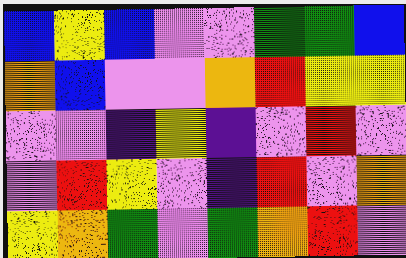[["blue", "yellow", "blue", "violet", "violet", "green", "green", "blue"], ["orange", "blue", "violet", "violet", "orange", "red", "yellow", "yellow"], ["violet", "violet", "indigo", "yellow", "indigo", "violet", "red", "violet"], ["violet", "red", "yellow", "violet", "indigo", "red", "violet", "orange"], ["yellow", "orange", "green", "violet", "green", "orange", "red", "violet"]]